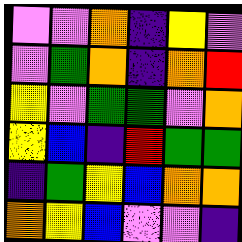[["violet", "violet", "orange", "indigo", "yellow", "violet"], ["violet", "green", "orange", "indigo", "orange", "red"], ["yellow", "violet", "green", "green", "violet", "orange"], ["yellow", "blue", "indigo", "red", "green", "green"], ["indigo", "green", "yellow", "blue", "orange", "orange"], ["orange", "yellow", "blue", "violet", "violet", "indigo"]]